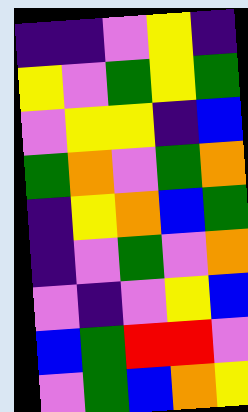[["indigo", "indigo", "violet", "yellow", "indigo"], ["yellow", "violet", "green", "yellow", "green"], ["violet", "yellow", "yellow", "indigo", "blue"], ["green", "orange", "violet", "green", "orange"], ["indigo", "yellow", "orange", "blue", "green"], ["indigo", "violet", "green", "violet", "orange"], ["violet", "indigo", "violet", "yellow", "blue"], ["blue", "green", "red", "red", "violet"], ["violet", "green", "blue", "orange", "yellow"]]